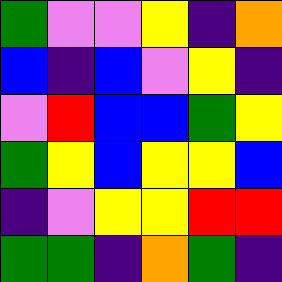[["green", "violet", "violet", "yellow", "indigo", "orange"], ["blue", "indigo", "blue", "violet", "yellow", "indigo"], ["violet", "red", "blue", "blue", "green", "yellow"], ["green", "yellow", "blue", "yellow", "yellow", "blue"], ["indigo", "violet", "yellow", "yellow", "red", "red"], ["green", "green", "indigo", "orange", "green", "indigo"]]